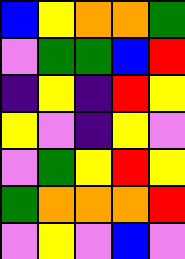[["blue", "yellow", "orange", "orange", "green"], ["violet", "green", "green", "blue", "red"], ["indigo", "yellow", "indigo", "red", "yellow"], ["yellow", "violet", "indigo", "yellow", "violet"], ["violet", "green", "yellow", "red", "yellow"], ["green", "orange", "orange", "orange", "red"], ["violet", "yellow", "violet", "blue", "violet"]]